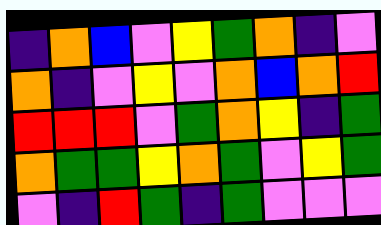[["indigo", "orange", "blue", "violet", "yellow", "green", "orange", "indigo", "violet"], ["orange", "indigo", "violet", "yellow", "violet", "orange", "blue", "orange", "red"], ["red", "red", "red", "violet", "green", "orange", "yellow", "indigo", "green"], ["orange", "green", "green", "yellow", "orange", "green", "violet", "yellow", "green"], ["violet", "indigo", "red", "green", "indigo", "green", "violet", "violet", "violet"]]